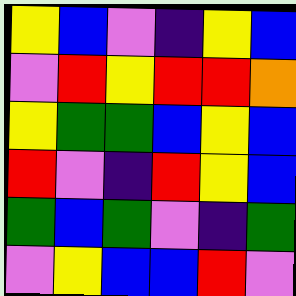[["yellow", "blue", "violet", "indigo", "yellow", "blue"], ["violet", "red", "yellow", "red", "red", "orange"], ["yellow", "green", "green", "blue", "yellow", "blue"], ["red", "violet", "indigo", "red", "yellow", "blue"], ["green", "blue", "green", "violet", "indigo", "green"], ["violet", "yellow", "blue", "blue", "red", "violet"]]